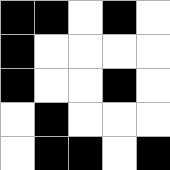[["black", "black", "white", "black", "white"], ["black", "white", "white", "white", "white"], ["black", "white", "white", "black", "white"], ["white", "black", "white", "white", "white"], ["white", "black", "black", "white", "black"]]